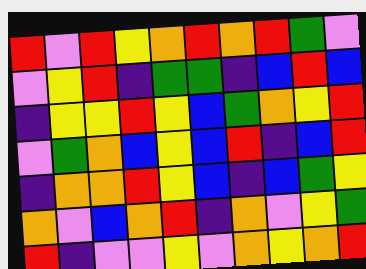[["red", "violet", "red", "yellow", "orange", "red", "orange", "red", "green", "violet"], ["violet", "yellow", "red", "indigo", "green", "green", "indigo", "blue", "red", "blue"], ["indigo", "yellow", "yellow", "red", "yellow", "blue", "green", "orange", "yellow", "red"], ["violet", "green", "orange", "blue", "yellow", "blue", "red", "indigo", "blue", "red"], ["indigo", "orange", "orange", "red", "yellow", "blue", "indigo", "blue", "green", "yellow"], ["orange", "violet", "blue", "orange", "red", "indigo", "orange", "violet", "yellow", "green"], ["red", "indigo", "violet", "violet", "yellow", "violet", "orange", "yellow", "orange", "red"]]